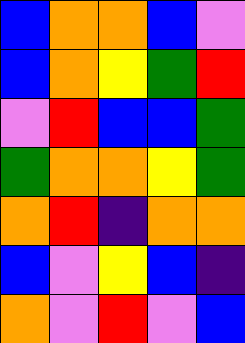[["blue", "orange", "orange", "blue", "violet"], ["blue", "orange", "yellow", "green", "red"], ["violet", "red", "blue", "blue", "green"], ["green", "orange", "orange", "yellow", "green"], ["orange", "red", "indigo", "orange", "orange"], ["blue", "violet", "yellow", "blue", "indigo"], ["orange", "violet", "red", "violet", "blue"]]